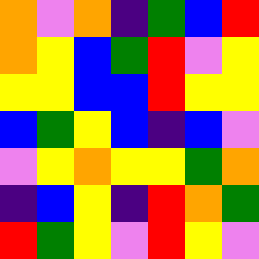[["orange", "violet", "orange", "indigo", "green", "blue", "red"], ["orange", "yellow", "blue", "green", "red", "violet", "yellow"], ["yellow", "yellow", "blue", "blue", "red", "yellow", "yellow"], ["blue", "green", "yellow", "blue", "indigo", "blue", "violet"], ["violet", "yellow", "orange", "yellow", "yellow", "green", "orange"], ["indigo", "blue", "yellow", "indigo", "red", "orange", "green"], ["red", "green", "yellow", "violet", "red", "yellow", "violet"]]